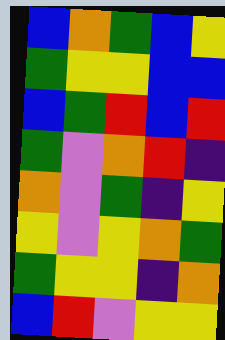[["blue", "orange", "green", "blue", "yellow"], ["green", "yellow", "yellow", "blue", "blue"], ["blue", "green", "red", "blue", "red"], ["green", "violet", "orange", "red", "indigo"], ["orange", "violet", "green", "indigo", "yellow"], ["yellow", "violet", "yellow", "orange", "green"], ["green", "yellow", "yellow", "indigo", "orange"], ["blue", "red", "violet", "yellow", "yellow"]]